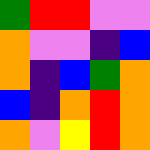[["green", "red", "red", "violet", "violet"], ["orange", "violet", "violet", "indigo", "blue"], ["orange", "indigo", "blue", "green", "orange"], ["blue", "indigo", "orange", "red", "orange"], ["orange", "violet", "yellow", "red", "orange"]]